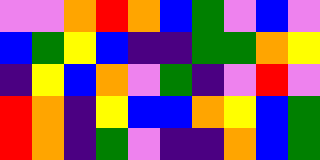[["violet", "violet", "orange", "red", "orange", "blue", "green", "violet", "blue", "violet"], ["blue", "green", "yellow", "blue", "indigo", "indigo", "green", "green", "orange", "yellow"], ["indigo", "yellow", "blue", "orange", "violet", "green", "indigo", "violet", "red", "violet"], ["red", "orange", "indigo", "yellow", "blue", "blue", "orange", "yellow", "blue", "green"], ["red", "orange", "indigo", "green", "violet", "indigo", "indigo", "orange", "blue", "green"]]